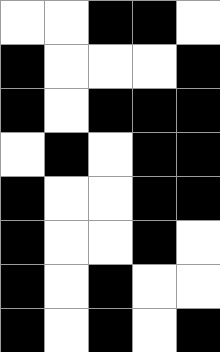[["white", "white", "black", "black", "white"], ["black", "white", "white", "white", "black"], ["black", "white", "black", "black", "black"], ["white", "black", "white", "black", "black"], ["black", "white", "white", "black", "black"], ["black", "white", "white", "black", "white"], ["black", "white", "black", "white", "white"], ["black", "white", "black", "white", "black"]]